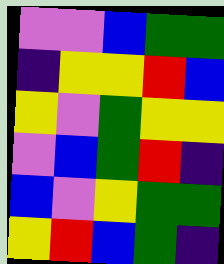[["violet", "violet", "blue", "green", "green"], ["indigo", "yellow", "yellow", "red", "blue"], ["yellow", "violet", "green", "yellow", "yellow"], ["violet", "blue", "green", "red", "indigo"], ["blue", "violet", "yellow", "green", "green"], ["yellow", "red", "blue", "green", "indigo"]]